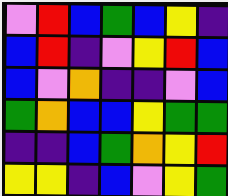[["violet", "red", "blue", "green", "blue", "yellow", "indigo"], ["blue", "red", "indigo", "violet", "yellow", "red", "blue"], ["blue", "violet", "orange", "indigo", "indigo", "violet", "blue"], ["green", "orange", "blue", "blue", "yellow", "green", "green"], ["indigo", "indigo", "blue", "green", "orange", "yellow", "red"], ["yellow", "yellow", "indigo", "blue", "violet", "yellow", "green"]]